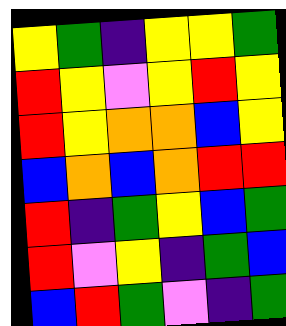[["yellow", "green", "indigo", "yellow", "yellow", "green"], ["red", "yellow", "violet", "yellow", "red", "yellow"], ["red", "yellow", "orange", "orange", "blue", "yellow"], ["blue", "orange", "blue", "orange", "red", "red"], ["red", "indigo", "green", "yellow", "blue", "green"], ["red", "violet", "yellow", "indigo", "green", "blue"], ["blue", "red", "green", "violet", "indigo", "green"]]